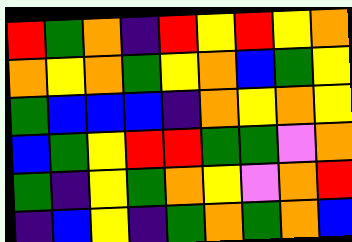[["red", "green", "orange", "indigo", "red", "yellow", "red", "yellow", "orange"], ["orange", "yellow", "orange", "green", "yellow", "orange", "blue", "green", "yellow"], ["green", "blue", "blue", "blue", "indigo", "orange", "yellow", "orange", "yellow"], ["blue", "green", "yellow", "red", "red", "green", "green", "violet", "orange"], ["green", "indigo", "yellow", "green", "orange", "yellow", "violet", "orange", "red"], ["indigo", "blue", "yellow", "indigo", "green", "orange", "green", "orange", "blue"]]